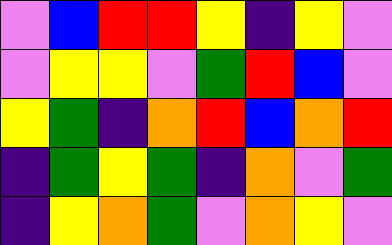[["violet", "blue", "red", "red", "yellow", "indigo", "yellow", "violet"], ["violet", "yellow", "yellow", "violet", "green", "red", "blue", "violet"], ["yellow", "green", "indigo", "orange", "red", "blue", "orange", "red"], ["indigo", "green", "yellow", "green", "indigo", "orange", "violet", "green"], ["indigo", "yellow", "orange", "green", "violet", "orange", "yellow", "violet"]]